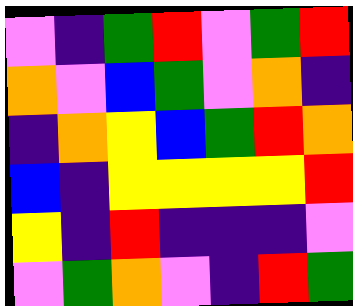[["violet", "indigo", "green", "red", "violet", "green", "red"], ["orange", "violet", "blue", "green", "violet", "orange", "indigo"], ["indigo", "orange", "yellow", "blue", "green", "red", "orange"], ["blue", "indigo", "yellow", "yellow", "yellow", "yellow", "red"], ["yellow", "indigo", "red", "indigo", "indigo", "indigo", "violet"], ["violet", "green", "orange", "violet", "indigo", "red", "green"]]